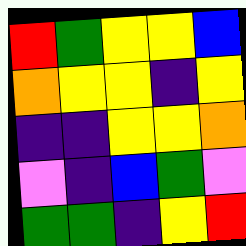[["red", "green", "yellow", "yellow", "blue"], ["orange", "yellow", "yellow", "indigo", "yellow"], ["indigo", "indigo", "yellow", "yellow", "orange"], ["violet", "indigo", "blue", "green", "violet"], ["green", "green", "indigo", "yellow", "red"]]